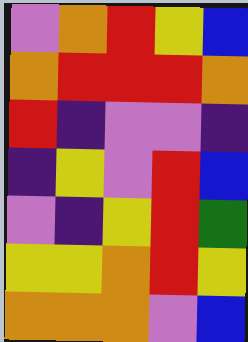[["violet", "orange", "red", "yellow", "blue"], ["orange", "red", "red", "red", "orange"], ["red", "indigo", "violet", "violet", "indigo"], ["indigo", "yellow", "violet", "red", "blue"], ["violet", "indigo", "yellow", "red", "green"], ["yellow", "yellow", "orange", "red", "yellow"], ["orange", "orange", "orange", "violet", "blue"]]